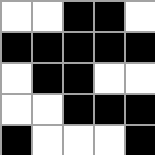[["white", "white", "black", "black", "white"], ["black", "black", "black", "black", "black"], ["white", "black", "black", "white", "white"], ["white", "white", "black", "black", "black"], ["black", "white", "white", "white", "black"]]